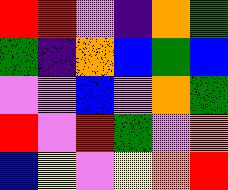[["red", "red", "violet", "indigo", "orange", "green"], ["green", "indigo", "orange", "blue", "green", "blue"], ["violet", "violet", "blue", "violet", "orange", "green"], ["red", "violet", "red", "green", "violet", "orange"], ["blue", "yellow", "violet", "yellow", "orange", "red"]]